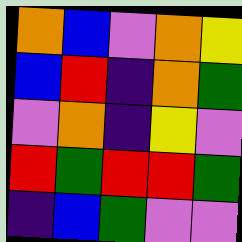[["orange", "blue", "violet", "orange", "yellow"], ["blue", "red", "indigo", "orange", "green"], ["violet", "orange", "indigo", "yellow", "violet"], ["red", "green", "red", "red", "green"], ["indigo", "blue", "green", "violet", "violet"]]